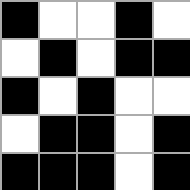[["black", "white", "white", "black", "white"], ["white", "black", "white", "black", "black"], ["black", "white", "black", "white", "white"], ["white", "black", "black", "white", "black"], ["black", "black", "black", "white", "black"]]